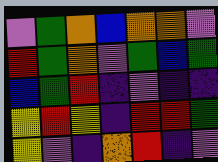[["violet", "green", "orange", "blue", "orange", "orange", "violet"], ["red", "green", "orange", "violet", "green", "blue", "green"], ["blue", "green", "red", "indigo", "violet", "indigo", "indigo"], ["yellow", "red", "yellow", "indigo", "red", "red", "green"], ["yellow", "violet", "indigo", "orange", "red", "indigo", "violet"]]